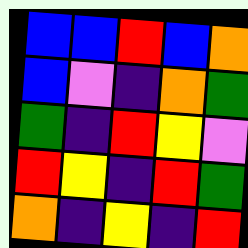[["blue", "blue", "red", "blue", "orange"], ["blue", "violet", "indigo", "orange", "green"], ["green", "indigo", "red", "yellow", "violet"], ["red", "yellow", "indigo", "red", "green"], ["orange", "indigo", "yellow", "indigo", "red"]]